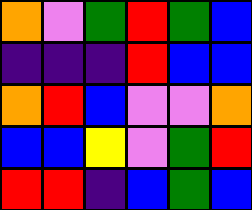[["orange", "violet", "green", "red", "green", "blue"], ["indigo", "indigo", "indigo", "red", "blue", "blue"], ["orange", "red", "blue", "violet", "violet", "orange"], ["blue", "blue", "yellow", "violet", "green", "red"], ["red", "red", "indigo", "blue", "green", "blue"]]